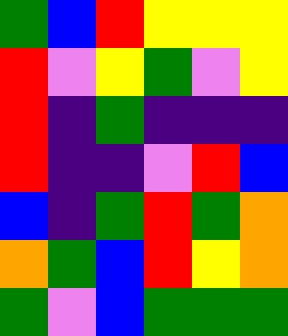[["green", "blue", "red", "yellow", "yellow", "yellow"], ["red", "violet", "yellow", "green", "violet", "yellow"], ["red", "indigo", "green", "indigo", "indigo", "indigo"], ["red", "indigo", "indigo", "violet", "red", "blue"], ["blue", "indigo", "green", "red", "green", "orange"], ["orange", "green", "blue", "red", "yellow", "orange"], ["green", "violet", "blue", "green", "green", "green"]]